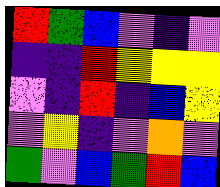[["red", "green", "blue", "violet", "indigo", "violet"], ["indigo", "indigo", "red", "yellow", "yellow", "yellow"], ["violet", "indigo", "red", "indigo", "blue", "yellow"], ["violet", "yellow", "indigo", "violet", "orange", "violet"], ["green", "violet", "blue", "green", "red", "blue"]]